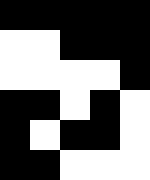[["black", "black", "black", "black", "black"], ["white", "white", "black", "black", "black"], ["white", "white", "white", "white", "black"], ["black", "black", "white", "black", "white"], ["black", "white", "black", "black", "white"], ["black", "black", "white", "white", "white"]]